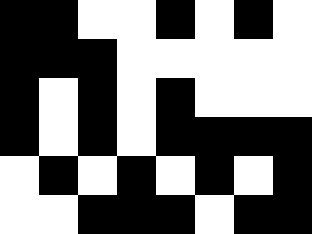[["black", "black", "white", "white", "black", "white", "black", "white"], ["black", "black", "black", "white", "white", "white", "white", "white"], ["black", "white", "black", "white", "black", "white", "white", "white"], ["black", "white", "black", "white", "black", "black", "black", "black"], ["white", "black", "white", "black", "white", "black", "white", "black"], ["white", "white", "black", "black", "black", "white", "black", "black"]]